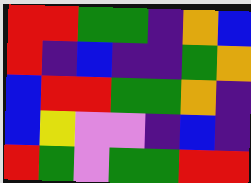[["red", "red", "green", "green", "indigo", "orange", "blue"], ["red", "indigo", "blue", "indigo", "indigo", "green", "orange"], ["blue", "red", "red", "green", "green", "orange", "indigo"], ["blue", "yellow", "violet", "violet", "indigo", "blue", "indigo"], ["red", "green", "violet", "green", "green", "red", "red"]]